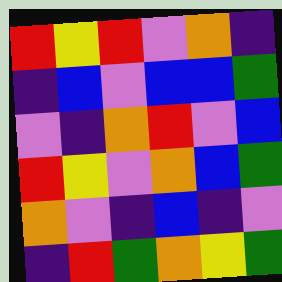[["red", "yellow", "red", "violet", "orange", "indigo"], ["indigo", "blue", "violet", "blue", "blue", "green"], ["violet", "indigo", "orange", "red", "violet", "blue"], ["red", "yellow", "violet", "orange", "blue", "green"], ["orange", "violet", "indigo", "blue", "indigo", "violet"], ["indigo", "red", "green", "orange", "yellow", "green"]]